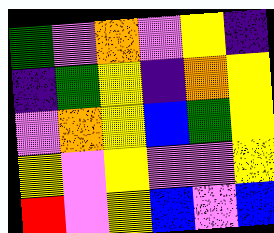[["green", "violet", "orange", "violet", "yellow", "indigo"], ["indigo", "green", "yellow", "indigo", "orange", "yellow"], ["violet", "orange", "yellow", "blue", "green", "yellow"], ["yellow", "violet", "yellow", "violet", "violet", "yellow"], ["red", "violet", "yellow", "blue", "violet", "blue"]]